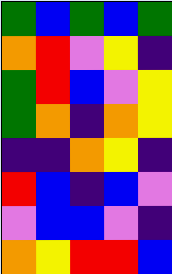[["green", "blue", "green", "blue", "green"], ["orange", "red", "violet", "yellow", "indigo"], ["green", "red", "blue", "violet", "yellow"], ["green", "orange", "indigo", "orange", "yellow"], ["indigo", "indigo", "orange", "yellow", "indigo"], ["red", "blue", "indigo", "blue", "violet"], ["violet", "blue", "blue", "violet", "indigo"], ["orange", "yellow", "red", "red", "blue"]]